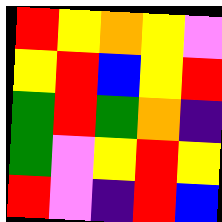[["red", "yellow", "orange", "yellow", "violet"], ["yellow", "red", "blue", "yellow", "red"], ["green", "red", "green", "orange", "indigo"], ["green", "violet", "yellow", "red", "yellow"], ["red", "violet", "indigo", "red", "blue"]]